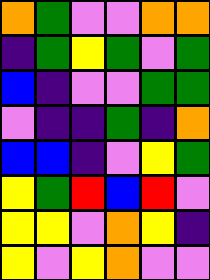[["orange", "green", "violet", "violet", "orange", "orange"], ["indigo", "green", "yellow", "green", "violet", "green"], ["blue", "indigo", "violet", "violet", "green", "green"], ["violet", "indigo", "indigo", "green", "indigo", "orange"], ["blue", "blue", "indigo", "violet", "yellow", "green"], ["yellow", "green", "red", "blue", "red", "violet"], ["yellow", "yellow", "violet", "orange", "yellow", "indigo"], ["yellow", "violet", "yellow", "orange", "violet", "violet"]]